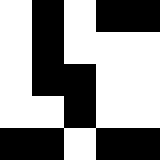[["white", "black", "white", "black", "black"], ["white", "black", "white", "white", "white"], ["white", "black", "black", "white", "white"], ["white", "white", "black", "white", "white"], ["black", "black", "white", "black", "black"]]